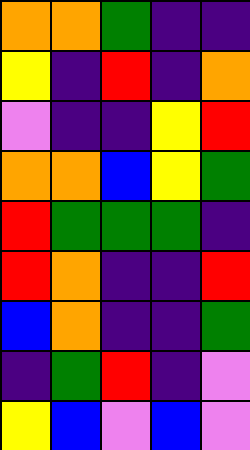[["orange", "orange", "green", "indigo", "indigo"], ["yellow", "indigo", "red", "indigo", "orange"], ["violet", "indigo", "indigo", "yellow", "red"], ["orange", "orange", "blue", "yellow", "green"], ["red", "green", "green", "green", "indigo"], ["red", "orange", "indigo", "indigo", "red"], ["blue", "orange", "indigo", "indigo", "green"], ["indigo", "green", "red", "indigo", "violet"], ["yellow", "blue", "violet", "blue", "violet"]]